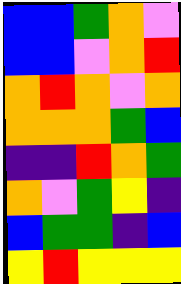[["blue", "blue", "green", "orange", "violet"], ["blue", "blue", "violet", "orange", "red"], ["orange", "red", "orange", "violet", "orange"], ["orange", "orange", "orange", "green", "blue"], ["indigo", "indigo", "red", "orange", "green"], ["orange", "violet", "green", "yellow", "indigo"], ["blue", "green", "green", "indigo", "blue"], ["yellow", "red", "yellow", "yellow", "yellow"]]